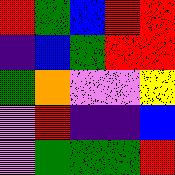[["red", "green", "blue", "red", "red"], ["indigo", "blue", "green", "red", "red"], ["green", "orange", "violet", "violet", "yellow"], ["violet", "red", "indigo", "indigo", "blue"], ["violet", "green", "green", "green", "red"]]